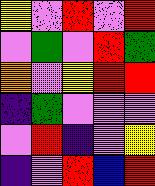[["yellow", "violet", "red", "violet", "red"], ["violet", "green", "violet", "red", "green"], ["orange", "violet", "yellow", "red", "red"], ["indigo", "green", "violet", "violet", "violet"], ["violet", "red", "indigo", "violet", "yellow"], ["indigo", "violet", "red", "blue", "red"]]